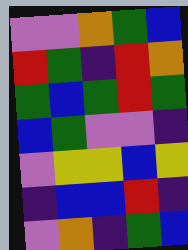[["violet", "violet", "orange", "green", "blue"], ["red", "green", "indigo", "red", "orange"], ["green", "blue", "green", "red", "green"], ["blue", "green", "violet", "violet", "indigo"], ["violet", "yellow", "yellow", "blue", "yellow"], ["indigo", "blue", "blue", "red", "indigo"], ["violet", "orange", "indigo", "green", "blue"]]